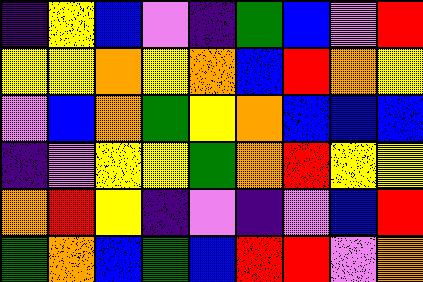[["indigo", "yellow", "blue", "violet", "indigo", "green", "blue", "violet", "red"], ["yellow", "yellow", "orange", "yellow", "orange", "blue", "red", "orange", "yellow"], ["violet", "blue", "orange", "green", "yellow", "orange", "blue", "blue", "blue"], ["indigo", "violet", "yellow", "yellow", "green", "orange", "red", "yellow", "yellow"], ["orange", "red", "yellow", "indigo", "violet", "indigo", "violet", "blue", "red"], ["green", "orange", "blue", "green", "blue", "red", "red", "violet", "orange"]]